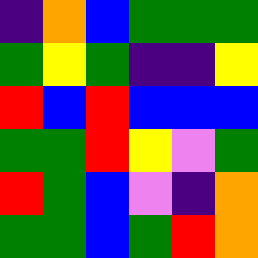[["indigo", "orange", "blue", "green", "green", "green"], ["green", "yellow", "green", "indigo", "indigo", "yellow"], ["red", "blue", "red", "blue", "blue", "blue"], ["green", "green", "red", "yellow", "violet", "green"], ["red", "green", "blue", "violet", "indigo", "orange"], ["green", "green", "blue", "green", "red", "orange"]]